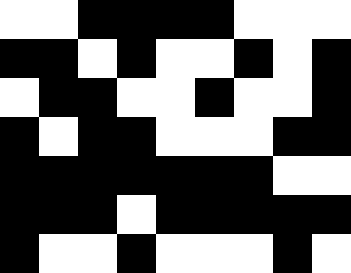[["white", "white", "black", "black", "black", "black", "white", "white", "white"], ["black", "black", "white", "black", "white", "white", "black", "white", "black"], ["white", "black", "black", "white", "white", "black", "white", "white", "black"], ["black", "white", "black", "black", "white", "white", "white", "black", "black"], ["black", "black", "black", "black", "black", "black", "black", "white", "white"], ["black", "black", "black", "white", "black", "black", "black", "black", "black"], ["black", "white", "white", "black", "white", "white", "white", "black", "white"]]